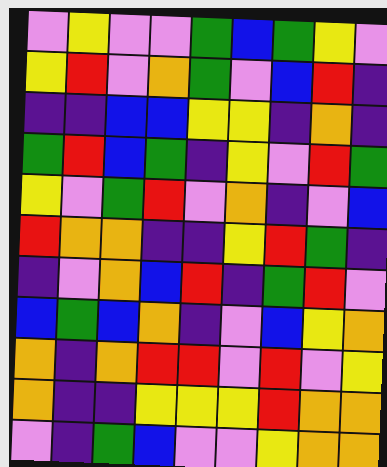[["violet", "yellow", "violet", "violet", "green", "blue", "green", "yellow", "violet"], ["yellow", "red", "violet", "orange", "green", "violet", "blue", "red", "indigo"], ["indigo", "indigo", "blue", "blue", "yellow", "yellow", "indigo", "orange", "indigo"], ["green", "red", "blue", "green", "indigo", "yellow", "violet", "red", "green"], ["yellow", "violet", "green", "red", "violet", "orange", "indigo", "violet", "blue"], ["red", "orange", "orange", "indigo", "indigo", "yellow", "red", "green", "indigo"], ["indigo", "violet", "orange", "blue", "red", "indigo", "green", "red", "violet"], ["blue", "green", "blue", "orange", "indigo", "violet", "blue", "yellow", "orange"], ["orange", "indigo", "orange", "red", "red", "violet", "red", "violet", "yellow"], ["orange", "indigo", "indigo", "yellow", "yellow", "yellow", "red", "orange", "orange"], ["violet", "indigo", "green", "blue", "violet", "violet", "yellow", "orange", "orange"]]